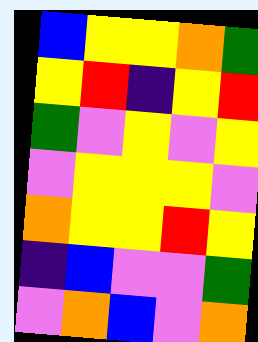[["blue", "yellow", "yellow", "orange", "green"], ["yellow", "red", "indigo", "yellow", "red"], ["green", "violet", "yellow", "violet", "yellow"], ["violet", "yellow", "yellow", "yellow", "violet"], ["orange", "yellow", "yellow", "red", "yellow"], ["indigo", "blue", "violet", "violet", "green"], ["violet", "orange", "blue", "violet", "orange"]]